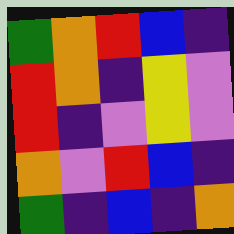[["green", "orange", "red", "blue", "indigo"], ["red", "orange", "indigo", "yellow", "violet"], ["red", "indigo", "violet", "yellow", "violet"], ["orange", "violet", "red", "blue", "indigo"], ["green", "indigo", "blue", "indigo", "orange"]]